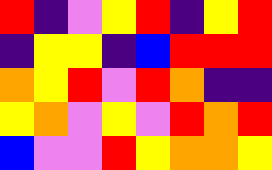[["red", "indigo", "violet", "yellow", "red", "indigo", "yellow", "red"], ["indigo", "yellow", "yellow", "indigo", "blue", "red", "red", "red"], ["orange", "yellow", "red", "violet", "red", "orange", "indigo", "indigo"], ["yellow", "orange", "violet", "yellow", "violet", "red", "orange", "red"], ["blue", "violet", "violet", "red", "yellow", "orange", "orange", "yellow"]]